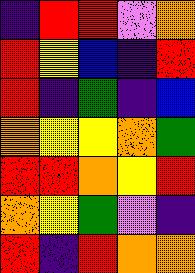[["indigo", "red", "red", "violet", "orange"], ["red", "yellow", "blue", "indigo", "red"], ["red", "indigo", "green", "indigo", "blue"], ["orange", "yellow", "yellow", "orange", "green"], ["red", "red", "orange", "yellow", "red"], ["orange", "yellow", "green", "violet", "indigo"], ["red", "indigo", "red", "orange", "orange"]]